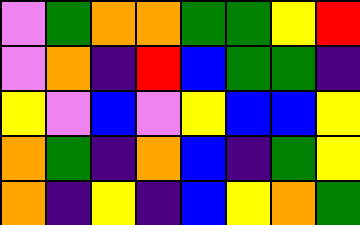[["violet", "green", "orange", "orange", "green", "green", "yellow", "red"], ["violet", "orange", "indigo", "red", "blue", "green", "green", "indigo"], ["yellow", "violet", "blue", "violet", "yellow", "blue", "blue", "yellow"], ["orange", "green", "indigo", "orange", "blue", "indigo", "green", "yellow"], ["orange", "indigo", "yellow", "indigo", "blue", "yellow", "orange", "green"]]